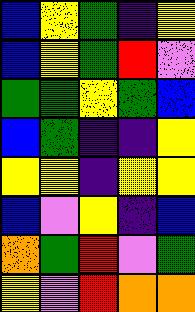[["blue", "yellow", "green", "indigo", "yellow"], ["blue", "yellow", "green", "red", "violet"], ["green", "green", "yellow", "green", "blue"], ["blue", "green", "indigo", "indigo", "yellow"], ["yellow", "yellow", "indigo", "yellow", "yellow"], ["blue", "violet", "yellow", "indigo", "blue"], ["orange", "green", "red", "violet", "green"], ["yellow", "violet", "red", "orange", "orange"]]